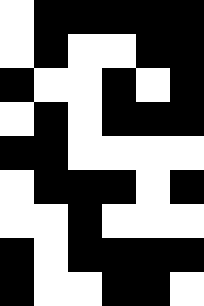[["white", "black", "black", "black", "black", "black"], ["white", "black", "white", "white", "black", "black"], ["black", "white", "white", "black", "white", "black"], ["white", "black", "white", "black", "black", "black"], ["black", "black", "white", "white", "white", "white"], ["white", "black", "black", "black", "white", "black"], ["white", "white", "black", "white", "white", "white"], ["black", "white", "black", "black", "black", "black"], ["black", "white", "white", "black", "black", "white"]]